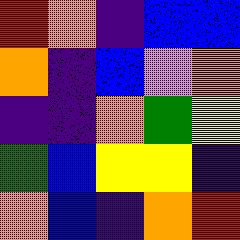[["red", "orange", "indigo", "blue", "blue"], ["orange", "indigo", "blue", "violet", "orange"], ["indigo", "indigo", "orange", "green", "yellow"], ["green", "blue", "yellow", "yellow", "indigo"], ["orange", "blue", "indigo", "orange", "red"]]